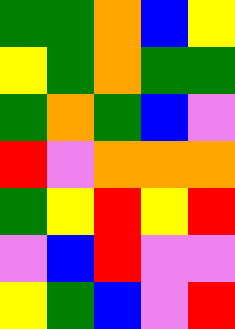[["green", "green", "orange", "blue", "yellow"], ["yellow", "green", "orange", "green", "green"], ["green", "orange", "green", "blue", "violet"], ["red", "violet", "orange", "orange", "orange"], ["green", "yellow", "red", "yellow", "red"], ["violet", "blue", "red", "violet", "violet"], ["yellow", "green", "blue", "violet", "red"]]